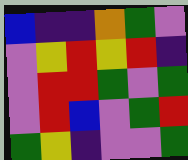[["blue", "indigo", "indigo", "orange", "green", "violet"], ["violet", "yellow", "red", "yellow", "red", "indigo"], ["violet", "red", "red", "green", "violet", "green"], ["violet", "red", "blue", "violet", "green", "red"], ["green", "yellow", "indigo", "violet", "violet", "green"]]